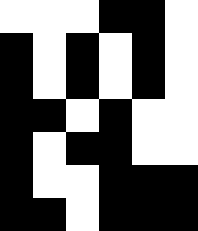[["white", "white", "white", "black", "black", "white"], ["black", "white", "black", "white", "black", "white"], ["black", "white", "black", "white", "black", "white"], ["black", "black", "white", "black", "white", "white"], ["black", "white", "black", "black", "white", "white"], ["black", "white", "white", "black", "black", "black"], ["black", "black", "white", "black", "black", "black"]]